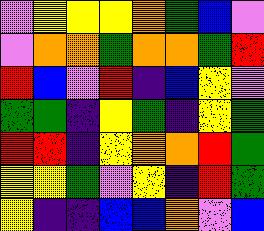[["violet", "yellow", "yellow", "yellow", "orange", "green", "blue", "violet"], ["violet", "orange", "orange", "green", "orange", "orange", "green", "red"], ["red", "blue", "violet", "red", "indigo", "blue", "yellow", "violet"], ["green", "green", "indigo", "yellow", "green", "indigo", "yellow", "green"], ["red", "red", "indigo", "yellow", "orange", "orange", "red", "green"], ["yellow", "yellow", "green", "violet", "yellow", "indigo", "red", "green"], ["yellow", "indigo", "indigo", "blue", "blue", "orange", "violet", "blue"]]